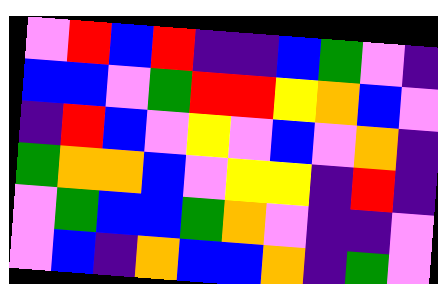[["violet", "red", "blue", "red", "indigo", "indigo", "blue", "green", "violet", "indigo"], ["blue", "blue", "violet", "green", "red", "red", "yellow", "orange", "blue", "violet"], ["indigo", "red", "blue", "violet", "yellow", "violet", "blue", "violet", "orange", "indigo"], ["green", "orange", "orange", "blue", "violet", "yellow", "yellow", "indigo", "red", "indigo"], ["violet", "green", "blue", "blue", "green", "orange", "violet", "indigo", "indigo", "violet"], ["violet", "blue", "indigo", "orange", "blue", "blue", "orange", "indigo", "green", "violet"]]